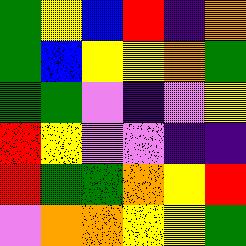[["green", "yellow", "blue", "red", "indigo", "orange"], ["green", "blue", "yellow", "yellow", "orange", "green"], ["green", "green", "violet", "indigo", "violet", "yellow"], ["red", "yellow", "violet", "violet", "indigo", "indigo"], ["red", "green", "green", "orange", "yellow", "red"], ["violet", "orange", "orange", "yellow", "yellow", "green"]]